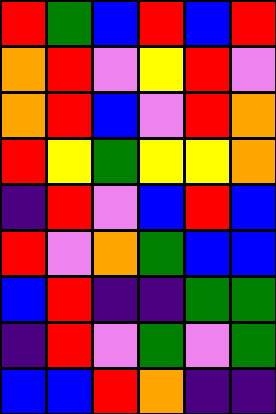[["red", "green", "blue", "red", "blue", "red"], ["orange", "red", "violet", "yellow", "red", "violet"], ["orange", "red", "blue", "violet", "red", "orange"], ["red", "yellow", "green", "yellow", "yellow", "orange"], ["indigo", "red", "violet", "blue", "red", "blue"], ["red", "violet", "orange", "green", "blue", "blue"], ["blue", "red", "indigo", "indigo", "green", "green"], ["indigo", "red", "violet", "green", "violet", "green"], ["blue", "blue", "red", "orange", "indigo", "indigo"]]